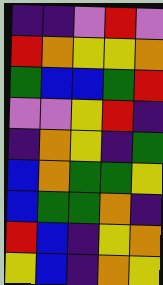[["indigo", "indigo", "violet", "red", "violet"], ["red", "orange", "yellow", "yellow", "orange"], ["green", "blue", "blue", "green", "red"], ["violet", "violet", "yellow", "red", "indigo"], ["indigo", "orange", "yellow", "indigo", "green"], ["blue", "orange", "green", "green", "yellow"], ["blue", "green", "green", "orange", "indigo"], ["red", "blue", "indigo", "yellow", "orange"], ["yellow", "blue", "indigo", "orange", "yellow"]]